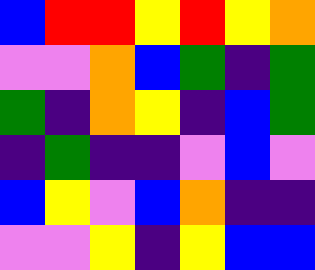[["blue", "red", "red", "yellow", "red", "yellow", "orange"], ["violet", "violet", "orange", "blue", "green", "indigo", "green"], ["green", "indigo", "orange", "yellow", "indigo", "blue", "green"], ["indigo", "green", "indigo", "indigo", "violet", "blue", "violet"], ["blue", "yellow", "violet", "blue", "orange", "indigo", "indigo"], ["violet", "violet", "yellow", "indigo", "yellow", "blue", "blue"]]